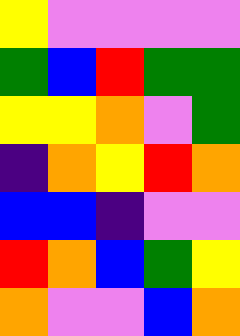[["yellow", "violet", "violet", "violet", "violet"], ["green", "blue", "red", "green", "green"], ["yellow", "yellow", "orange", "violet", "green"], ["indigo", "orange", "yellow", "red", "orange"], ["blue", "blue", "indigo", "violet", "violet"], ["red", "orange", "blue", "green", "yellow"], ["orange", "violet", "violet", "blue", "orange"]]